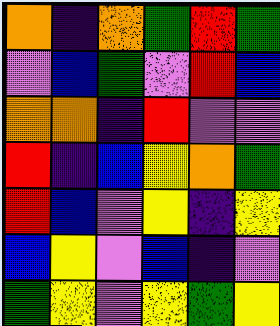[["orange", "indigo", "orange", "green", "red", "green"], ["violet", "blue", "green", "violet", "red", "blue"], ["orange", "orange", "indigo", "red", "violet", "violet"], ["red", "indigo", "blue", "yellow", "orange", "green"], ["red", "blue", "violet", "yellow", "indigo", "yellow"], ["blue", "yellow", "violet", "blue", "indigo", "violet"], ["green", "yellow", "violet", "yellow", "green", "yellow"]]